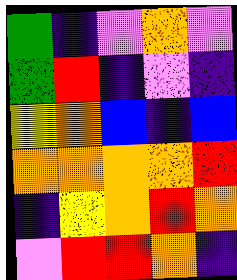[["green", "indigo", "violet", "orange", "violet"], ["green", "red", "indigo", "violet", "indigo"], ["yellow", "orange", "blue", "indigo", "blue"], ["orange", "orange", "orange", "orange", "red"], ["indigo", "yellow", "orange", "red", "orange"], ["violet", "red", "red", "orange", "indigo"]]